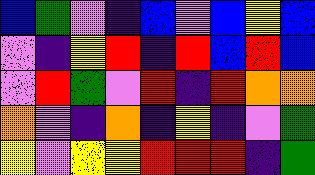[["blue", "green", "violet", "indigo", "blue", "violet", "blue", "yellow", "blue"], ["violet", "indigo", "yellow", "red", "indigo", "red", "blue", "red", "blue"], ["violet", "red", "green", "violet", "red", "indigo", "red", "orange", "orange"], ["orange", "violet", "indigo", "orange", "indigo", "yellow", "indigo", "violet", "green"], ["yellow", "violet", "yellow", "yellow", "red", "red", "red", "indigo", "green"]]